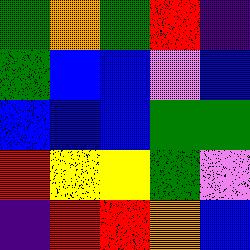[["green", "orange", "green", "red", "indigo"], ["green", "blue", "blue", "violet", "blue"], ["blue", "blue", "blue", "green", "green"], ["red", "yellow", "yellow", "green", "violet"], ["indigo", "red", "red", "orange", "blue"]]